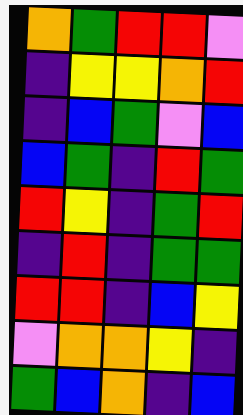[["orange", "green", "red", "red", "violet"], ["indigo", "yellow", "yellow", "orange", "red"], ["indigo", "blue", "green", "violet", "blue"], ["blue", "green", "indigo", "red", "green"], ["red", "yellow", "indigo", "green", "red"], ["indigo", "red", "indigo", "green", "green"], ["red", "red", "indigo", "blue", "yellow"], ["violet", "orange", "orange", "yellow", "indigo"], ["green", "blue", "orange", "indigo", "blue"]]